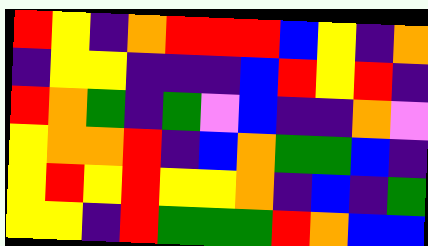[["red", "yellow", "indigo", "orange", "red", "red", "red", "blue", "yellow", "indigo", "orange"], ["indigo", "yellow", "yellow", "indigo", "indigo", "indigo", "blue", "red", "yellow", "red", "indigo"], ["red", "orange", "green", "indigo", "green", "violet", "blue", "indigo", "indigo", "orange", "violet"], ["yellow", "orange", "orange", "red", "indigo", "blue", "orange", "green", "green", "blue", "indigo"], ["yellow", "red", "yellow", "red", "yellow", "yellow", "orange", "indigo", "blue", "indigo", "green"], ["yellow", "yellow", "indigo", "red", "green", "green", "green", "red", "orange", "blue", "blue"]]